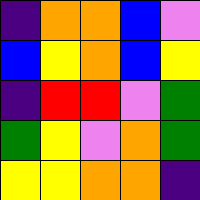[["indigo", "orange", "orange", "blue", "violet"], ["blue", "yellow", "orange", "blue", "yellow"], ["indigo", "red", "red", "violet", "green"], ["green", "yellow", "violet", "orange", "green"], ["yellow", "yellow", "orange", "orange", "indigo"]]